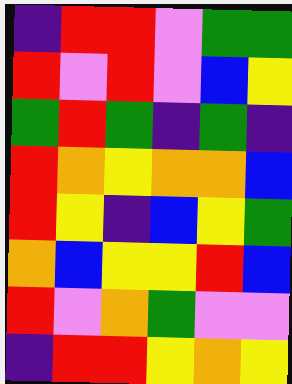[["indigo", "red", "red", "violet", "green", "green"], ["red", "violet", "red", "violet", "blue", "yellow"], ["green", "red", "green", "indigo", "green", "indigo"], ["red", "orange", "yellow", "orange", "orange", "blue"], ["red", "yellow", "indigo", "blue", "yellow", "green"], ["orange", "blue", "yellow", "yellow", "red", "blue"], ["red", "violet", "orange", "green", "violet", "violet"], ["indigo", "red", "red", "yellow", "orange", "yellow"]]